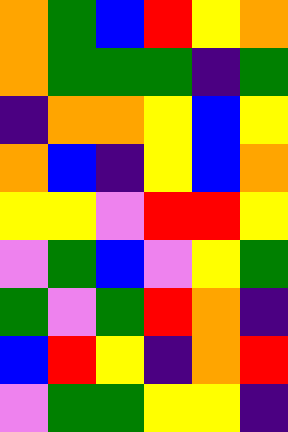[["orange", "green", "blue", "red", "yellow", "orange"], ["orange", "green", "green", "green", "indigo", "green"], ["indigo", "orange", "orange", "yellow", "blue", "yellow"], ["orange", "blue", "indigo", "yellow", "blue", "orange"], ["yellow", "yellow", "violet", "red", "red", "yellow"], ["violet", "green", "blue", "violet", "yellow", "green"], ["green", "violet", "green", "red", "orange", "indigo"], ["blue", "red", "yellow", "indigo", "orange", "red"], ["violet", "green", "green", "yellow", "yellow", "indigo"]]